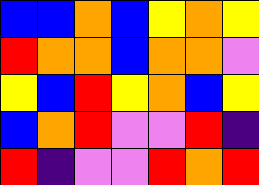[["blue", "blue", "orange", "blue", "yellow", "orange", "yellow"], ["red", "orange", "orange", "blue", "orange", "orange", "violet"], ["yellow", "blue", "red", "yellow", "orange", "blue", "yellow"], ["blue", "orange", "red", "violet", "violet", "red", "indigo"], ["red", "indigo", "violet", "violet", "red", "orange", "red"]]